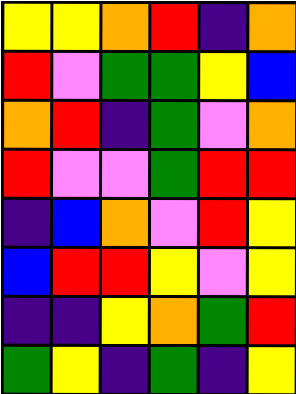[["yellow", "yellow", "orange", "red", "indigo", "orange"], ["red", "violet", "green", "green", "yellow", "blue"], ["orange", "red", "indigo", "green", "violet", "orange"], ["red", "violet", "violet", "green", "red", "red"], ["indigo", "blue", "orange", "violet", "red", "yellow"], ["blue", "red", "red", "yellow", "violet", "yellow"], ["indigo", "indigo", "yellow", "orange", "green", "red"], ["green", "yellow", "indigo", "green", "indigo", "yellow"]]